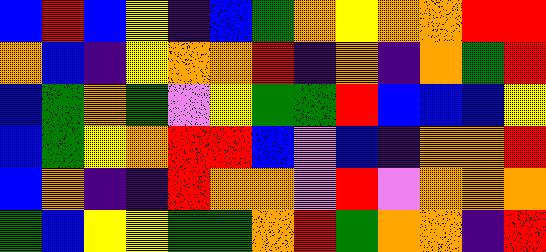[["blue", "red", "blue", "yellow", "indigo", "blue", "green", "orange", "yellow", "orange", "orange", "red", "red"], ["orange", "blue", "indigo", "yellow", "orange", "orange", "red", "indigo", "orange", "indigo", "orange", "green", "red"], ["blue", "green", "orange", "green", "violet", "yellow", "green", "green", "red", "blue", "blue", "blue", "yellow"], ["blue", "green", "yellow", "orange", "red", "red", "blue", "violet", "blue", "indigo", "orange", "orange", "red"], ["blue", "orange", "indigo", "indigo", "red", "orange", "orange", "violet", "red", "violet", "orange", "orange", "orange"], ["green", "blue", "yellow", "yellow", "green", "green", "orange", "red", "green", "orange", "orange", "indigo", "red"]]